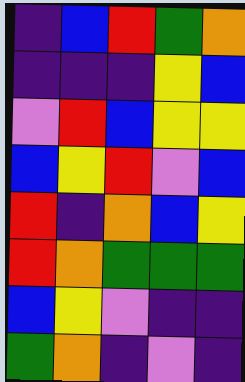[["indigo", "blue", "red", "green", "orange"], ["indigo", "indigo", "indigo", "yellow", "blue"], ["violet", "red", "blue", "yellow", "yellow"], ["blue", "yellow", "red", "violet", "blue"], ["red", "indigo", "orange", "blue", "yellow"], ["red", "orange", "green", "green", "green"], ["blue", "yellow", "violet", "indigo", "indigo"], ["green", "orange", "indigo", "violet", "indigo"]]